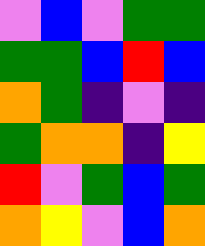[["violet", "blue", "violet", "green", "green"], ["green", "green", "blue", "red", "blue"], ["orange", "green", "indigo", "violet", "indigo"], ["green", "orange", "orange", "indigo", "yellow"], ["red", "violet", "green", "blue", "green"], ["orange", "yellow", "violet", "blue", "orange"]]